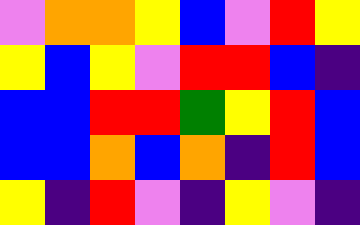[["violet", "orange", "orange", "yellow", "blue", "violet", "red", "yellow"], ["yellow", "blue", "yellow", "violet", "red", "red", "blue", "indigo"], ["blue", "blue", "red", "red", "green", "yellow", "red", "blue"], ["blue", "blue", "orange", "blue", "orange", "indigo", "red", "blue"], ["yellow", "indigo", "red", "violet", "indigo", "yellow", "violet", "indigo"]]